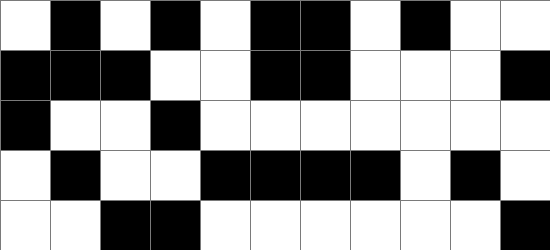[["white", "black", "white", "black", "white", "black", "black", "white", "black", "white", "white"], ["black", "black", "black", "white", "white", "black", "black", "white", "white", "white", "black"], ["black", "white", "white", "black", "white", "white", "white", "white", "white", "white", "white"], ["white", "black", "white", "white", "black", "black", "black", "black", "white", "black", "white"], ["white", "white", "black", "black", "white", "white", "white", "white", "white", "white", "black"]]